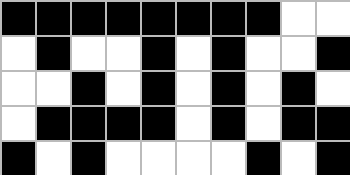[["black", "black", "black", "black", "black", "black", "black", "black", "white", "white"], ["white", "black", "white", "white", "black", "white", "black", "white", "white", "black"], ["white", "white", "black", "white", "black", "white", "black", "white", "black", "white"], ["white", "black", "black", "black", "black", "white", "black", "white", "black", "black"], ["black", "white", "black", "white", "white", "white", "white", "black", "white", "black"]]